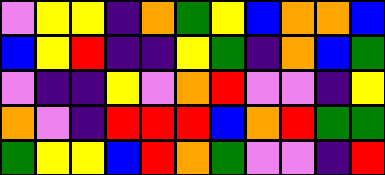[["violet", "yellow", "yellow", "indigo", "orange", "green", "yellow", "blue", "orange", "orange", "blue"], ["blue", "yellow", "red", "indigo", "indigo", "yellow", "green", "indigo", "orange", "blue", "green"], ["violet", "indigo", "indigo", "yellow", "violet", "orange", "red", "violet", "violet", "indigo", "yellow"], ["orange", "violet", "indigo", "red", "red", "red", "blue", "orange", "red", "green", "green"], ["green", "yellow", "yellow", "blue", "red", "orange", "green", "violet", "violet", "indigo", "red"]]